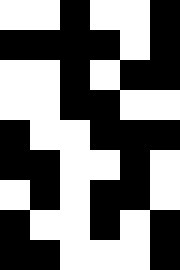[["white", "white", "black", "white", "white", "black"], ["black", "black", "black", "black", "white", "black"], ["white", "white", "black", "white", "black", "black"], ["white", "white", "black", "black", "white", "white"], ["black", "white", "white", "black", "black", "black"], ["black", "black", "white", "white", "black", "white"], ["white", "black", "white", "black", "black", "white"], ["black", "white", "white", "black", "white", "black"], ["black", "black", "white", "white", "white", "black"]]